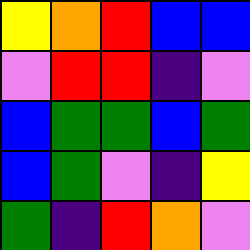[["yellow", "orange", "red", "blue", "blue"], ["violet", "red", "red", "indigo", "violet"], ["blue", "green", "green", "blue", "green"], ["blue", "green", "violet", "indigo", "yellow"], ["green", "indigo", "red", "orange", "violet"]]